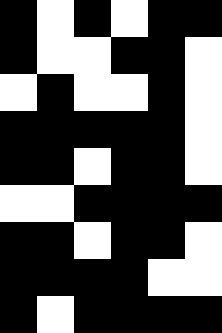[["black", "white", "black", "white", "black", "black"], ["black", "white", "white", "black", "black", "white"], ["white", "black", "white", "white", "black", "white"], ["black", "black", "black", "black", "black", "white"], ["black", "black", "white", "black", "black", "white"], ["white", "white", "black", "black", "black", "black"], ["black", "black", "white", "black", "black", "white"], ["black", "black", "black", "black", "white", "white"], ["black", "white", "black", "black", "black", "black"]]